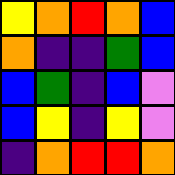[["yellow", "orange", "red", "orange", "blue"], ["orange", "indigo", "indigo", "green", "blue"], ["blue", "green", "indigo", "blue", "violet"], ["blue", "yellow", "indigo", "yellow", "violet"], ["indigo", "orange", "red", "red", "orange"]]